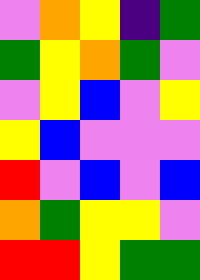[["violet", "orange", "yellow", "indigo", "green"], ["green", "yellow", "orange", "green", "violet"], ["violet", "yellow", "blue", "violet", "yellow"], ["yellow", "blue", "violet", "violet", "violet"], ["red", "violet", "blue", "violet", "blue"], ["orange", "green", "yellow", "yellow", "violet"], ["red", "red", "yellow", "green", "green"]]